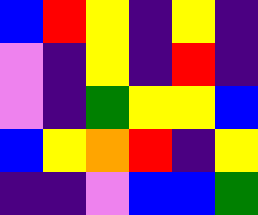[["blue", "red", "yellow", "indigo", "yellow", "indigo"], ["violet", "indigo", "yellow", "indigo", "red", "indigo"], ["violet", "indigo", "green", "yellow", "yellow", "blue"], ["blue", "yellow", "orange", "red", "indigo", "yellow"], ["indigo", "indigo", "violet", "blue", "blue", "green"]]